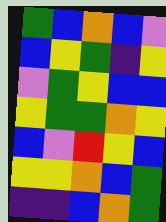[["green", "blue", "orange", "blue", "violet"], ["blue", "yellow", "green", "indigo", "yellow"], ["violet", "green", "yellow", "blue", "blue"], ["yellow", "green", "green", "orange", "yellow"], ["blue", "violet", "red", "yellow", "blue"], ["yellow", "yellow", "orange", "blue", "green"], ["indigo", "indigo", "blue", "orange", "green"]]